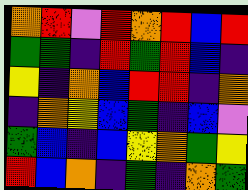[["orange", "red", "violet", "red", "orange", "red", "blue", "red"], ["green", "green", "indigo", "red", "green", "red", "blue", "indigo"], ["yellow", "indigo", "orange", "blue", "red", "red", "indigo", "orange"], ["indigo", "orange", "yellow", "blue", "green", "indigo", "blue", "violet"], ["green", "blue", "indigo", "blue", "yellow", "orange", "green", "yellow"], ["red", "blue", "orange", "indigo", "green", "indigo", "orange", "green"]]